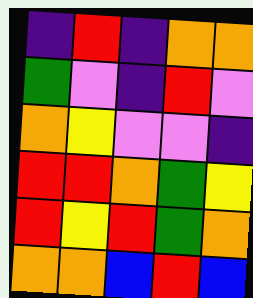[["indigo", "red", "indigo", "orange", "orange"], ["green", "violet", "indigo", "red", "violet"], ["orange", "yellow", "violet", "violet", "indigo"], ["red", "red", "orange", "green", "yellow"], ["red", "yellow", "red", "green", "orange"], ["orange", "orange", "blue", "red", "blue"]]